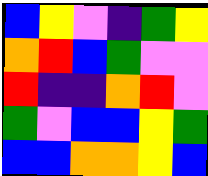[["blue", "yellow", "violet", "indigo", "green", "yellow"], ["orange", "red", "blue", "green", "violet", "violet"], ["red", "indigo", "indigo", "orange", "red", "violet"], ["green", "violet", "blue", "blue", "yellow", "green"], ["blue", "blue", "orange", "orange", "yellow", "blue"]]